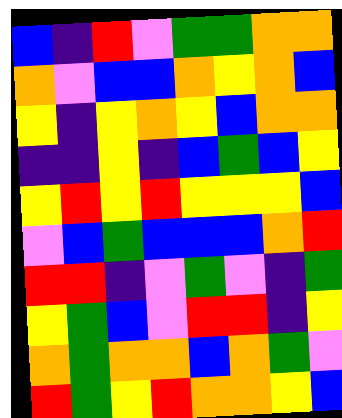[["blue", "indigo", "red", "violet", "green", "green", "orange", "orange"], ["orange", "violet", "blue", "blue", "orange", "yellow", "orange", "blue"], ["yellow", "indigo", "yellow", "orange", "yellow", "blue", "orange", "orange"], ["indigo", "indigo", "yellow", "indigo", "blue", "green", "blue", "yellow"], ["yellow", "red", "yellow", "red", "yellow", "yellow", "yellow", "blue"], ["violet", "blue", "green", "blue", "blue", "blue", "orange", "red"], ["red", "red", "indigo", "violet", "green", "violet", "indigo", "green"], ["yellow", "green", "blue", "violet", "red", "red", "indigo", "yellow"], ["orange", "green", "orange", "orange", "blue", "orange", "green", "violet"], ["red", "green", "yellow", "red", "orange", "orange", "yellow", "blue"]]